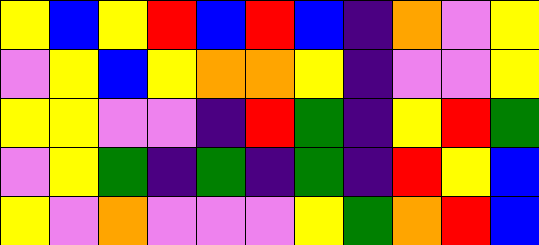[["yellow", "blue", "yellow", "red", "blue", "red", "blue", "indigo", "orange", "violet", "yellow"], ["violet", "yellow", "blue", "yellow", "orange", "orange", "yellow", "indigo", "violet", "violet", "yellow"], ["yellow", "yellow", "violet", "violet", "indigo", "red", "green", "indigo", "yellow", "red", "green"], ["violet", "yellow", "green", "indigo", "green", "indigo", "green", "indigo", "red", "yellow", "blue"], ["yellow", "violet", "orange", "violet", "violet", "violet", "yellow", "green", "orange", "red", "blue"]]